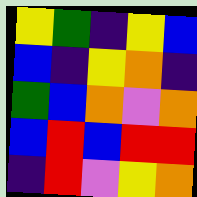[["yellow", "green", "indigo", "yellow", "blue"], ["blue", "indigo", "yellow", "orange", "indigo"], ["green", "blue", "orange", "violet", "orange"], ["blue", "red", "blue", "red", "red"], ["indigo", "red", "violet", "yellow", "orange"]]